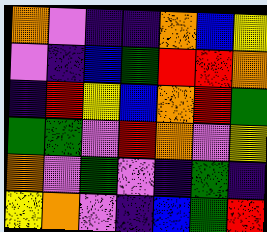[["orange", "violet", "indigo", "indigo", "orange", "blue", "yellow"], ["violet", "indigo", "blue", "green", "red", "red", "orange"], ["indigo", "red", "yellow", "blue", "orange", "red", "green"], ["green", "green", "violet", "red", "orange", "violet", "yellow"], ["orange", "violet", "green", "violet", "indigo", "green", "indigo"], ["yellow", "orange", "violet", "indigo", "blue", "green", "red"]]